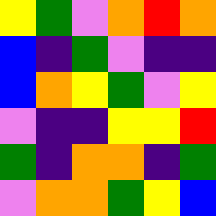[["yellow", "green", "violet", "orange", "red", "orange"], ["blue", "indigo", "green", "violet", "indigo", "indigo"], ["blue", "orange", "yellow", "green", "violet", "yellow"], ["violet", "indigo", "indigo", "yellow", "yellow", "red"], ["green", "indigo", "orange", "orange", "indigo", "green"], ["violet", "orange", "orange", "green", "yellow", "blue"]]